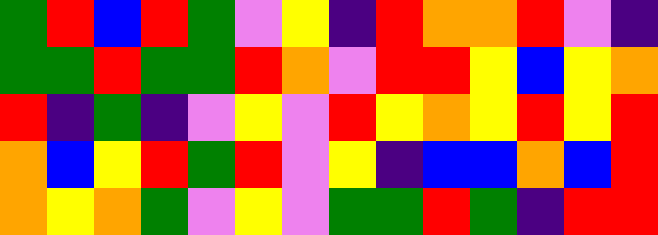[["green", "red", "blue", "red", "green", "violet", "yellow", "indigo", "red", "orange", "orange", "red", "violet", "indigo"], ["green", "green", "red", "green", "green", "red", "orange", "violet", "red", "red", "yellow", "blue", "yellow", "orange"], ["red", "indigo", "green", "indigo", "violet", "yellow", "violet", "red", "yellow", "orange", "yellow", "red", "yellow", "red"], ["orange", "blue", "yellow", "red", "green", "red", "violet", "yellow", "indigo", "blue", "blue", "orange", "blue", "red"], ["orange", "yellow", "orange", "green", "violet", "yellow", "violet", "green", "green", "red", "green", "indigo", "red", "red"]]